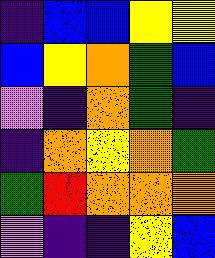[["indigo", "blue", "blue", "yellow", "yellow"], ["blue", "yellow", "orange", "green", "blue"], ["violet", "indigo", "orange", "green", "indigo"], ["indigo", "orange", "yellow", "orange", "green"], ["green", "red", "orange", "orange", "orange"], ["violet", "indigo", "indigo", "yellow", "blue"]]